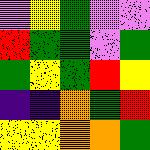[["violet", "yellow", "green", "violet", "violet"], ["red", "green", "green", "violet", "green"], ["green", "yellow", "green", "red", "yellow"], ["indigo", "indigo", "orange", "green", "red"], ["yellow", "yellow", "orange", "orange", "green"]]